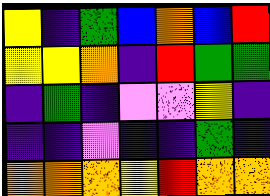[["yellow", "indigo", "green", "blue", "orange", "blue", "red"], ["yellow", "yellow", "orange", "indigo", "red", "green", "green"], ["indigo", "green", "indigo", "violet", "violet", "yellow", "indigo"], ["indigo", "indigo", "violet", "indigo", "indigo", "green", "indigo"], ["orange", "orange", "orange", "yellow", "red", "orange", "orange"]]